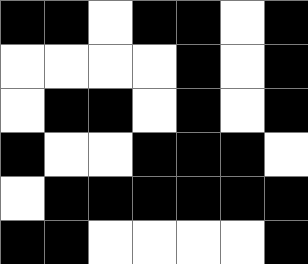[["black", "black", "white", "black", "black", "white", "black"], ["white", "white", "white", "white", "black", "white", "black"], ["white", "black", "black", "white", "black", "white", "black"], ["black", "white", "white", "black", "black", "black", "white"], ["white", "black", "black", "black", "black", "black", "black"], ["black", "black", "white", "white", "white", "white", "black"]]